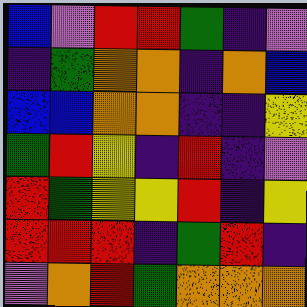[["blue", "violet", "red", "red", "green", "indigo", "violet"], ["indigo", "green", "orange", "orange", "indigo", "orange", "blue"], ["blue", "blue", "orange", "orange", "indigo", "indigo", "yellow"], ["green", "red", "yellow", "indigo", "red", "indigo", "violet"], ["red", "green", "yellow", "yellow", "red", "indigo", "yellow"], ["red", "red", "red", "indigo", "green", "red", "indigo"], ["violet", "orange", "red", "green", "orange", "orange", "orange"]]